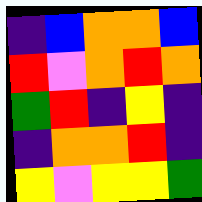[["indigo", "blue", "orange", "orange", "blue"], ["red", "violet", "orange", "red", "orange"], ["green", "red", "indigo", "yellow", "indigo"], ["indigo", "orange", "orange", "red", "indigo"], ["yellow", "violet", "yellow", "yellow", "green"]]